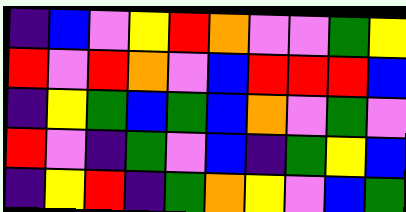[["indigo", "blue", "violet", "yellow", "red", "orange", "violet", "violet", "green", "yellow"], ["red", "violet", "red", "orange", "violet", "blue", "red", "red", "red", "blue"], ["indigo", "yellow", "green", "blue", "green", "blue", "orange", "violet", "green", "violet"], ["red", "violet", "indigo", "green", "violet", "blue", "indigo", "green", "yellow", "blue"], ["indigo", "yellow", "red", "indigo", "green", "orange", "yellow", "violet", "blue", "green"]]